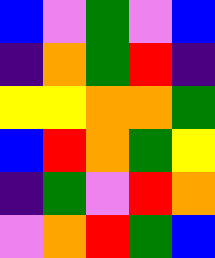[["blue", "violet", "green", "violet", "blue"], ["indigo", "orange", "green", "red", "indigo"], ["yellow", "yellow", "orange", "orange", "green"], ["blue", "red", "orange", "green", "yellow"], ["indigo", "green", "violet", "red", "orange"], ["violet", "orange", "red", "green", "blue"]]